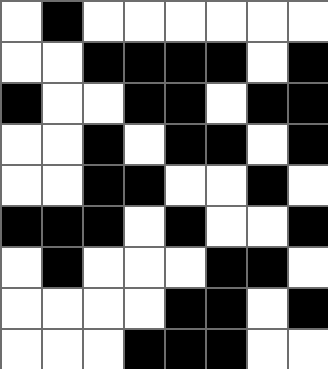[["white", "black", "white", "white", "white", "white", "white", "white"], ["white", "white", "black", "black", "black", "black", "white", "black"], ["black", "white", "white", "black", "black", "white", "black", "black"], ["white", "white", "black", "white", "black", "black", "white", "black"], ["white", "white", "black", "black", "white", "white", "black", "white"], ["black", "black", "black", "white", "black", "white", "white", "black"], ["white", "black", "white", "white", "white", "black", "black", "white"], ["white", "white", "white", "white", "black", "black", "white", "black"], ["white", "white", "white", "black", "black", "black", "white", "white"]]